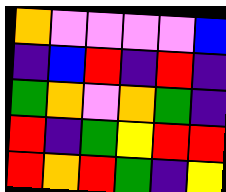[["orange", "violet", "violet", "violet", "violet", "blue"], ["indigo", "blue", "red", "indigo", "red", "indigo"], ["green", "orange", "violet", "orange", "green", "indigo"], ["red", "indigo", "green", "yellow", "red", "red"], ["red", "orange", "red", "green", "indigo", "yellow"]]